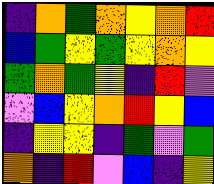[["indigo", "orange", "green", "orange", "yellow", "orange", "red"], ["blue", "green", "yellow", "green", "yellow", "orange", "yellow"], ["green", "orange", "green", "yellow", "indigo", "red", "violet"], ["violet", "blue", "yellow", "orange", "red", "yellow", "blue"], ["indigo", "yellow", "yellow", "indigo", "green", "violet", "green"], ["orange", "indigo", "red", "violet", "blue", "indigo", "yellow"]]